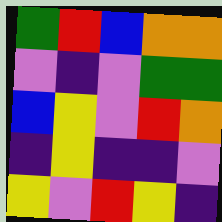[["green", "red", "blue", "orange", "orange"], ["violet", "indigo", "violet", "green", "green"], ["blue", "yellow", "violet", "red", "orange"], ["indigo", "yellow", "indigo", "indigo", "violet"], ["yellow", "violet", "red", "yellow", "indigo"]]